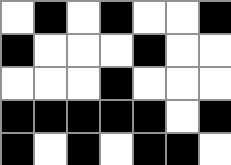[["white", "black", "white", "black", "white", "white", "black"], ["black", "white", "white", "white", "black", "white", "white"], ["white", "white", "white", "black", "white", "white", "white"], ["black", "black", "black", "black", "black", "white", "black"], ["black", "white", "black", "white", "black", "black", "white"]]